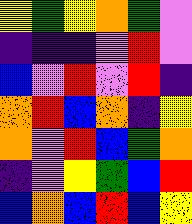[["yellow", "green", "yellow", "orange", "green", "violet"], ["indigo", "indigo", "indigo", "violet", "red", "violet"], ["blue", "violet", "red", "violet", "red", "indigo"], ["orange", "red", "blue", "orange", "indigo", "yellow"], ["orange", "violet", "red", "blue", "green", "orange"], ["indigo", "violet", "yellow", "green", "blue", "red"], ["blue", "orange", "blue", "red", "blue", "yellow"]]